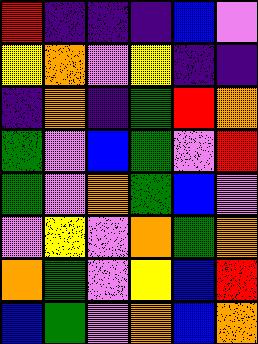[["red", "indigo", "indigo", "indigo", "blue", "violet"], ["yellow", "orange", "violet", "yellow", "indigo", "indigo"], ["indigo", "orange", "indigo", "green", "red", "orange"], ["green", "violet", "blue", "green", "violet", "red"], ["green", "violet", "orange", "green", "blue", "violet"], ["violet", "yellow", "violet", "orange", "green", "orange"], ["orange", "green", "violet", "yellow", "blue", "red"], ["blue", "green", "violet", "orange", "blue", "orange"]]